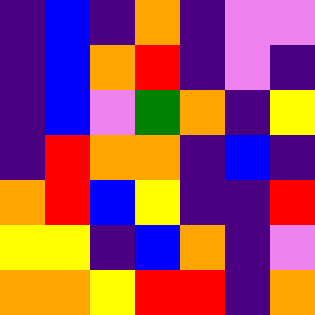[["indigo", "blue", "indigo", "orange", "indigo", "violet", "violet"], ["indigo", "blue", "orange", "red", "indigo", "violet", "indigo"], ["indigo", "blue", "violet", "green", "orange", "indigo", "yellow"], ["indigo", "red", "orange", "orange", "indigo", "blue", "indigo"], ["orange", "red", "blue", "yellow", "indigo", "indigo", "red"], ["yellow", "yellow", "indigo", "blue", "orange", "indigo", "violet"], ["orange", "orange", "yellow", "red", "red", "indigo", "orange"]]